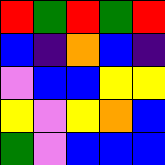[["red", "green", "red", "green", "red"], ["blue", "indigo", "orange", "blue", "indigo"], ["violet", "blue", "blue", "yellow", "yellow"], ["yellow", "violet", "yellow", "orange", "blue"], ["green", "violet", "blue", "blue", "blue"]]